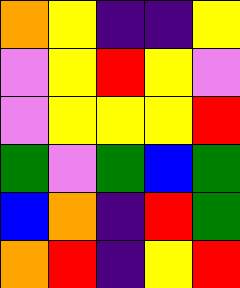[["orange", "yellow", "indigo", "indigo", "yellow"], ["violet", "yellow", "red", "yellow", "violet"], ["violet", "yellow", "yellow", "yellow", "red"], ["green", "violet", "green", "blue", "green"], ["blue", "orange", "indigo", "red", "green"], ["orange", "red", "indigo", "yellow", "red"]]